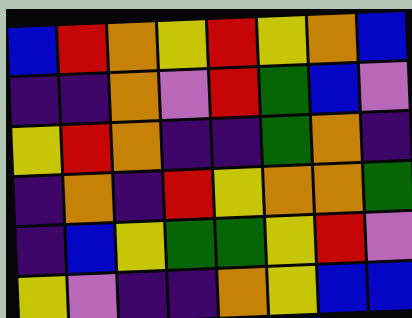[["blue", "red", "orange", "yellow", "red", "yellow", "orange", "blue"], ["indigo", "indigo", "orange", "violet", "red", "green", "blue", "violet"], ["yellow", "red", "orange", "indigo", "indigo", "green", "orange", "indigo"], ["indigo", "orange", "indigo", "red", "yellow", "orange", "orange", "green"], ["indigo", "blue", "yellow", "green", "green", "yellow", "red", "violet"], ["yellow", "violet", "indigo", "indigo", "orange", "yellow", "blue", "blue"]]